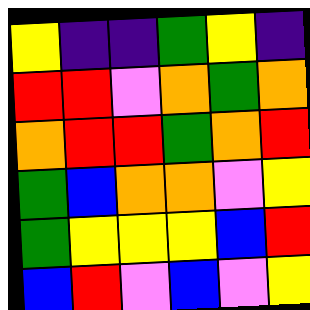[["yellow", "indigo", "indigo", "green", "yellow", "indigo"], ["red", "red", "violet", "orange", "green", "orange"], ["orange", "red", "red", "green", "orange", "red"], ["green", "blue", "orange", "orange", "violet", "yellow"], ["green", "yellow", "yellow", "yellow", "blue", "red"], ["blue", "red", "violet", "blue", "violet", "yellow"]]